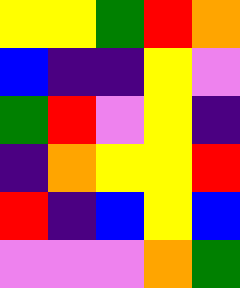[["yellow", "yellow", "green", "red", "orange"], ["blue", "indigo", "indigo", "yellow", "violet"], ["green", "red", "violet", "yellow", "indigo"], ["indigo", "orange", "yellow", "yellow", "red"], ["red", "indigo", "blue", "yellow", "blue"], ["violet", "violet", "violet", "orange", "green"]]